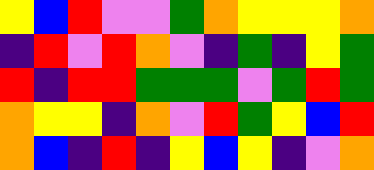[["yellow", "blue", "red", "violet", "violet", "green", "orange", "yellow", "yellow", "yellow", "orange"], ["indigo", "red", "violet", "red", "orange", "violet", "indigo", "green", "indigo", "yellow", "green"], ["red", "indigo", "red", "red", "green", "green", "green", "violet", "green", "red", "green"], ["orange", "yellow", "yellow", "indigo", "orange", "violet", "red", "green", "yellow", "blue", "red"], ["orange", "blue", "indigo", "red", "indigo", "yellow", "blue", "yellow", "indigo", "violet", "orange"]]